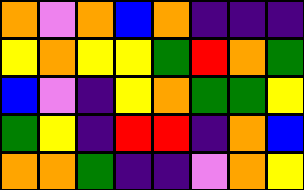[["orange", "violet", "orange", "blue", "orange", "indigo", "indigo", "indigo"], ["yellow", "orange", "yellow", "yellow", "green", "red", "orange", "green"], ["blue", "violet", "indigo", "yellow", "orange", "green", "green", "yellow"], ["green", "yellow", "indigo", "red", "red", "indigo", "orange", "blue"], ["orange", "orange", "green", "indigo", "indigo", "violet", "orange", "yellow"]]